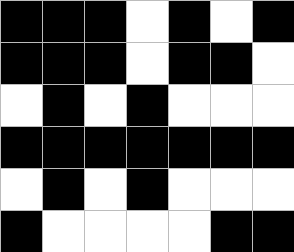[["black", "black", "black", "white", "black", "white", "black"], ["black", "black", "black", "white", "black", "black", "white"], ["white", "black", "white", "black", "white", "white", "white"], ["black", "black", "black", "black", "black", "black", "black"], ["white", "black", "white", "black", "white", "white", "white"], ["black", "white", "white", "white", "white", "black", "black"]]